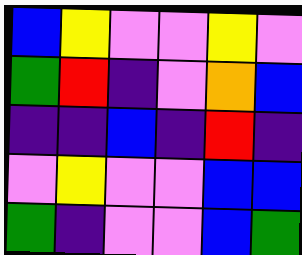[["blue", "yellow", "violet", "violet", "yellow", "violet"], ["green", "red", "indigo", "violet", "orange", "blue"], ["indigo", "indigo", "blue", "indigo", "red", "indigo"], ["violet", "yellow", "violet", "violet", "blue", "blue"], ["green", "indigo", "violet", "violet", "blue", "green"]]